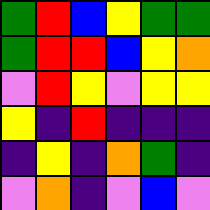[["green", "red", "blue", "yellow", "green", "green"], ["green", "red", "red", "blue", "yellow", "orange"], ["violet", "red", "yellow", "violet", "yellow", "yellow"], ["yellow", "indigo", "red", "indigo", "indigo", "indigo"], ["indigo", "yellow", "indigo", "orange", "green", "indigo"], ["violet", "orange", "indigo", "violet", "blue", "violet"]]